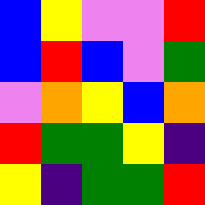[["blue", "yellow", "violet", "violet", "red"], ["blue", "red", "blue", "violet", "green"], ["violet", "orange", "yellow", "blue", "orange"], ["red", "green", "green", "yellow", "indigo"], ["yellow", "indigo", "green", "green", "red"]]